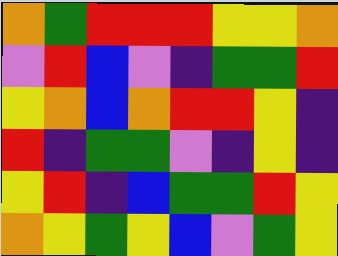[["orange", "green", "red", "red", "red", "yellow", "yellow", "orange"], ["violet", "red", "blue", "violet", "indigo", "green", "green", "red"], ["yellow", "orange", "blue", "orange", "red", "red", "yellow", "indigo"], ["red", "indigo", "green", "green", "violet", "indigo", "yellow", "indigo"], ["yellow", "red", "indigo", "blue", "green", "green", "red", "yellow"], ["orange", "yellow", "green", "yellow", "blue", "violet", "green", "yellow"]]